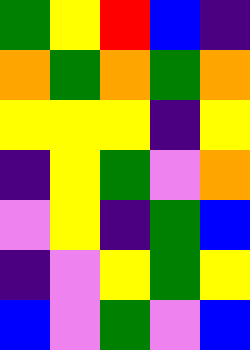[["green", "yellow", "red", "blue", "indigo"], ["orange", "green", "orange", "green", "orange"], ["yellow", "yellow", "yellow", "indigo", "yellow"], ["indigo", "yellow", "green", "violet", "orange"], ["violet", "yellow", "indigo", "green", "blue"], ["indigo", "violet", "yellow", "green", "yellow"], ["blue", "violet", "green", "violet", "blue"]]